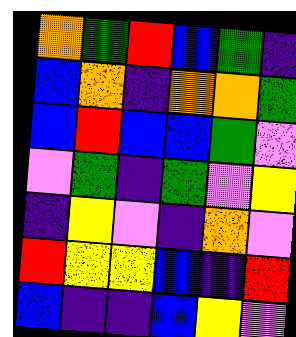[["orange", "green", "red", "blue", "green", "indigo"], ["blue", "orange", "indigo", "orange", "orange", "green"], ["blue", "red", "blue", "blue", "green", "violet"], ["violet", "green", "indigo", "green", "violet", "yellow"], ["indigo", "yellow", "violet", "indigo", "orange", "violet"], ["red", "yellow", "yellow", "blue", "indigo", "red"], ["blue", "indigo", "indigo", "blue", "yellow", "violet"]]